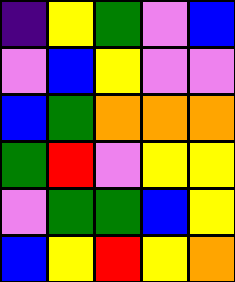[["indigo", "yellow", "green", "violet", "blue"], ["violet", "blue", "yellow", "violet", "violet"], ["blue", "green", "orange", "orange", "orange"], ["green", "red", "violet", "yellow", "yellow"], ["violet", "green", "green", "blue", "yellow"], ["blue", "yellow", "red", "yellow", "orange"]]